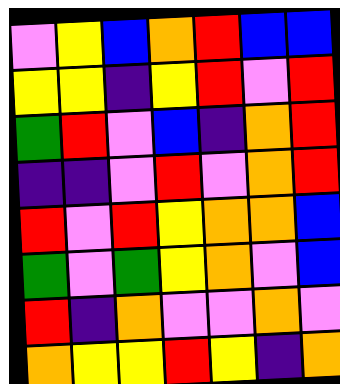[["violet", "yellow", "blue", "orange", "red", "blue", "blue"], ["yellow", "yellow", "indigo", "yellow", "red", "violet", "red"], ["green", "red", "violet", "blue", "indigo", "orange", "red"], ["indigo", "indigo", "violet", "red", "violet", "orange", "red"], ["red", "violet", "red", "yellow", "orange", "orange", "blue"], ["green", "violet", "green", "yellow", "orange", "violet", "blue"], ["red", "indigo", "orange", "violet", "violet", "orange", "violet"], ["orange", "yellow", "yellow", "red", "yellow", "indigo", "orange"]]